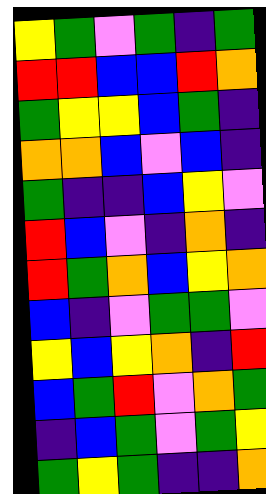[["yellow", "green", "violet", "green", "indigo", "green"], ["red", "red", "blue", "blue", "red", "orange"], ["green", "yellow", "yellow", "blue", "green", "indigo"], ["orange", "orange", "blue", "violet", "blue", "indigo"], ["green", "indigo", "indigo", "blue", "yellow", "violet"], ["red", "blue", "violet", "indigo", "orange", "indigo"], ["red", "green", "orange", "blue", "yellow", "orange"], ["blue", "indigo", "violet", "green", "green", "violet"], ["yellow", "blue", "yellow", "orange", "indigo", "red"], ["blue", "green", "red", "violet", "orange", "green"], ["indigo", "blue", "green", "violet", "green", "yellow"], ["green", "yellow", "green", "indigo", "indigo", "orange"]]